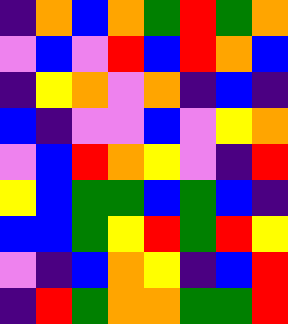[["indigo", "orange", "blue", "orange", "green", "red", "green", "orange"], ["violet", "blue", "violet", "red", "blue", "red", "orange", "blue"], ["indigo", "yellow", "orange", "violet", "orange", "indigo", "blue", "indigo"], ["blue", "indigo", "violet", "violet", "blue", "violet", "yellow", "orange"], ["violet", "blue", "red", "orange", "yellow", "violet", "indigo", "red"], ["yellow", "blue", "green", "green", "blue", "green", "blue", "indigo"], ["blue", "blue", "green", "yellow", "red", "green", "red", "yellow"], ["violet", "indigo", "blue", "orange", "yellow", "indigo", "blue", "red"], ["indigo", "red", "green", "orange", "orange", "green", "green", "red"]]